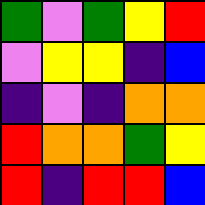[["green", "violet", "green", "yellow", "red"], ["violet", "yellow", "yellow", "indigo", "blue"], ["indigo", "violet", "indigo", "orange", "orange"], ["red", "orange", "orange", "green", "yellow"], ["red", "indigo", "red", "red", "blue"]]